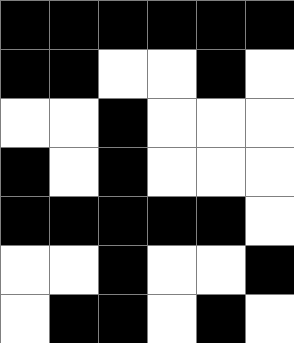[["black", "black", "black", "black", "black", "black"], ["black", "black", "white", "white", "black", "white"], ["white", "white", "black", "white", "white", "white"], ["black", "white", "black", "white", "white", "white"], ["black", "black", "black", "black", "black", "white"], ["white", "white", "black", "white", "white", "black"], ["white", "black", "black", "white", "black", "white"]]